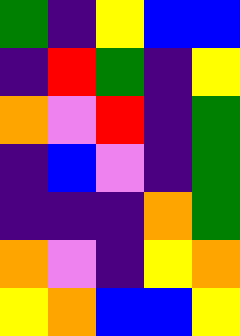[["green", "indigo", "yellow", "blue", "blue"], ["indigo", "red", "green", "indigo", "yellow"], ["orange", "violet", "red", "indigo", "green"], ["indigo", "blue", "violet", "indigo", "green"], ["indigo", "indigo", "indigo", "orange", "green"], ["orange", "violet", "indigo", "yellow", "orange"], ["yellow", "orange", "blue", "blue", "yellow"]]